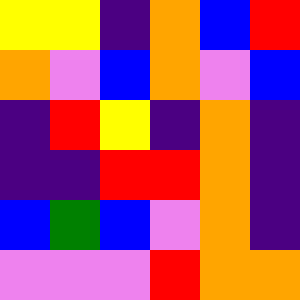[["yellow", "yellow", "indigo", "orange", "blue", "red"], ["orange", "violet", "blue", "orange", "violet", "blue"], ["indigo", "red", "yellow", "indigo", "orange", "indigo"], ["indigo", "indigo", "red", "red", "orange", "indigo"], ["blue", "green", "blue", "violet", "orange", "indigo"], ["violet", "violet", "violet", "red", "orange", "orange"]]